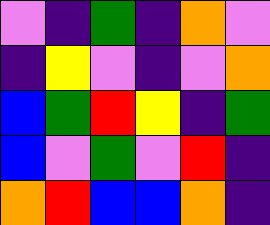[["violet", "indigo", "green", "indigo", "orange", "violet"], ["indigo", "yellow", "violet", "indigo", "violet", "orange"], ["blue", "green", "red", "yellow", "indigo", "green"], ["blue", "violet", "green", "violet", "red", "indigo"], ["orange", "red", "blue", "blue", "orange", "indigo"]]